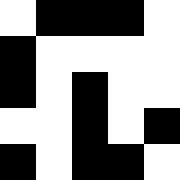[["white", "black", "black", "black", "white"], ["black", "white", "white", "white", "white"], ["black", "white", "black", "white", "white"], ["white", "white", "black", "white", "black"], ["black", "white", "black", "black", "white"]]